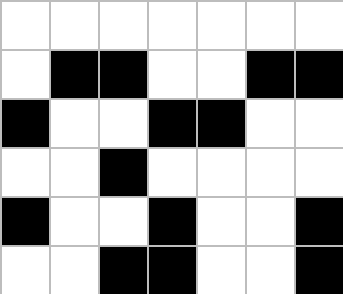[["white", "white", "white", "white", "white", "white", "white"], ["white", "black", "black", "white", "white", "black", "black"], ["black", "white", "white", "black", "black", "white", "white"], ["white", "white", "black", "white", "white", "white", "white"], ["black", "white", "white", "black", "white", "white", "black"], ["white", "white", "black", "black", "white", "white", "black"]]